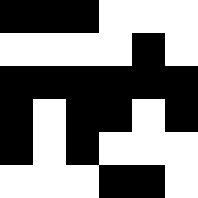[["black", "black", "black", "white", "white", "white"], ["white", "white", "white", "white", "black", "white"], ["black", "black", "black", "black", "black", "black"], ["black", "white", "black", "black", "white", "black"], ["black", "white", "black", "white", "white", "white"], ["white", "white", "white", "black", "black", "white"]]